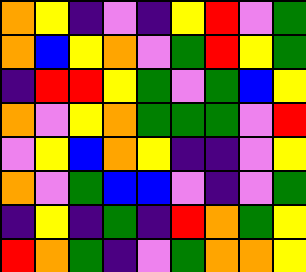[["orange", "yellow", "indigo", "violet", "indigo", "yellow", "red", "violet", "green"], ["orange", "blue", "yellow", "orange", "violet", "green", "red", "yellow", "green"], ["indigo", "red", "red", "yellow", "green", "violet", "green", "blue", "yellow"], ["orange", "violet", "yellow", "orange", "green", "green", "green", "violet", "red"], ["violet", "yellow", "blue", "orange", "yellow", "indigo", "indigo", "violet", "yellow"], ["orange", "violet", "green", "blue", "blue", "violet", "indigo", "violet", "green"], ["indigo", "yellow", "indigo", "green", "indigo", "red", "orange", "green", "yellow"], ["red", "orange", "green", "indigo", "violet", "green", "orange", "orange", "yellow"]]